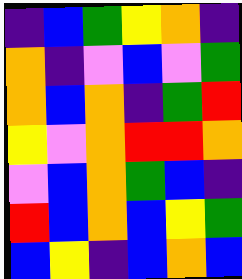[["indigo", "blue", "green", "yellow", "orange", "indigo"], ["orange", "indigo", "violet", "blue", "violet", "green"], ["orange", "blue", "orange", "indigo", "green", "red"], ["yellow", "violet", "orange", "red", "red", "orange"], ["violet", "blue", "orange", "green", "blue", "indigo"], ["red", "blue", "orange", "blue", "yellow", "green"], ["blue", "yellow", "indigo", "blue", "orange", "blue"]]